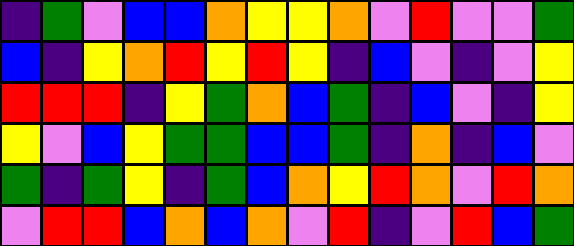[["indigo", "green", "violet", "blue", "blue", "orange", "yellow", "yellow", "orange", "violet", "red", "violet", "violet", "green"], ["blue", "indigo", "yellow", "orange", "red", "yellow", "red", "yellow", "indigo", "blue", "violet", "indigo", "violet", "yellow"], ["red", "red", "red", "indigo", "yellow", "green", "orange", "blue", "green", "indigo", "blue", "violet", "indigo", "yellow"], ["yellow", "violet", "blue", "yellow", "green", "green", "blue", "blue", "green", "indigo", "orange", "indigo", "blue", "violet"], ["green", "indigo", "green", "yellow", "indigo", "green", "blue", "orange", "yellow", "red", "orange", "violet", "red", "orange"], ["violet", "red", "red", "blue", "orange", "blue", "orange", "violet", "red", "indigo", "violet", "red", "blue", "green"]]